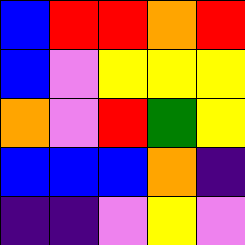[["blue", "red", "red", "orange", "red"], ["blue", "violet", "yellow", "yellow", "yellow"], ["orange", "violet", "red", "green", "yellow"], ["blue", "blue", "blue", "orange", "indigo"], ["indigo", "indigo", "violet", "yellow", "violet"]]